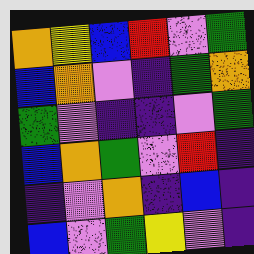[["orange", "yellow", "blue", "red", "violet", "green"], ["blue", "orange", "violet", "indigo", "green", "orange"], ["green", "violet", "indigo", "indigo", "violet", "green"], ["blue", "orange", "green", "violet", "red", "indigo"], ["indigo", "violet", "orange", "indigo", "blue", "indigo"], ["blue", "violet", "green", "yellow", "violet", "indigo"]]